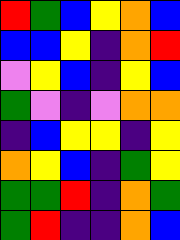[["red", "green", "blue", "yellow", "orange", "blue"], ["blue", "blue", "yellow", "indigo", "orange", "red"], ["violet", "yellow", "blue", "indigo", "yellow", "blue"], ["green", "violet", "indigo", "violet", "orange", "orange"], ["indigo", "blue", "yellow", "yellow", "indigo", "yellow"], ["orange", "yellow", "blue", "indigo", "green", "yellow"], ["green", "green", "red", "indigo", "orange", "green"], ["green", "red", "indigo", "indigo", "orange", "blue"]]